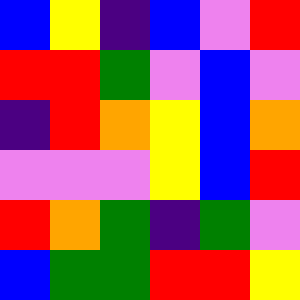[["blue", "yellow", "indigo", "blue", "violet", "red"], ["red", "red", "green", "violet", "blue", "violet"], ["indigo", "red", "orange", "yellow", "blue", "orange"], ["violet", "violet", "violet", "yellow", "blue", "red"], ["red", "orange", "green", "indigo", "green", "violet"], ["blue", "green", "green", "red", "red", "yellow"]]